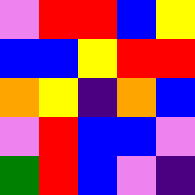[["violet", "red", "red", "blue", "yellow"], ["blue", "blue", "yellow", "red", "red"], ["orange", "yellow", "indigo", "orange", "blue"], ["violet", "red", "blue", "blue", "violet"], ["green", "red", "blue", "violet", "indigo"]]